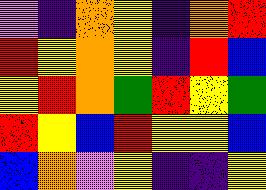[["violet", "indigo", "orange", "yellow", "indigo", "orange", "red"], ["red", "yellow", "orange", "yellow", "indigo", "red", "blue"], ["yellow", "red", "orange", "green", "red", "yellow", "green"], ["red", "yellow", "blue", "red", "yellow", "yellow", "blue"], ["blue", "orange", "violet", "yellow", "indigo", "indigo", "yellow"]]